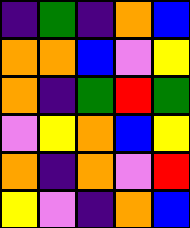[["indigo", "green", "indigo", "orange", "blue"], ["orange", "orange", "blue", "violet", "yellow"], ["orange", "indigo", "green", "red", "green"], ["violet", "yellow", "orange", "blue", "yellow"], ["orange", "indigo", "orange", "violet", "red"], ["yellow", "violet", "indigo", "orange", "blue"]]